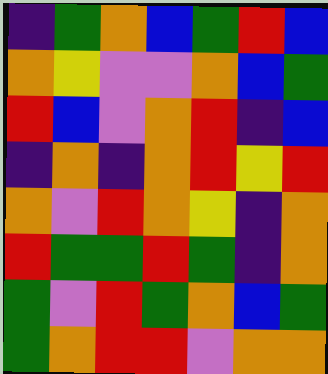[["indigo", "green", "orange", "blue", "green", "red", "blue"], ["orange", "yellow", "violet", "violet", "orange", "blue", "green"], ["red", "blue", "violet", "orange", "red", "indigo", "blue"], ["indigo", "orange", "indigo", "orange", "red", "yellow", "red"], ["orange", "violet", "red", "orange", "yellow", "indigo", "orange"], ["red", "green", "green", "red", "green", "indigo", "orange"], ["green", "violet", "red", "green", "orange", "blue", "green"], ["green", "orange", "red", "red", "violet", "orange", "orange"]]